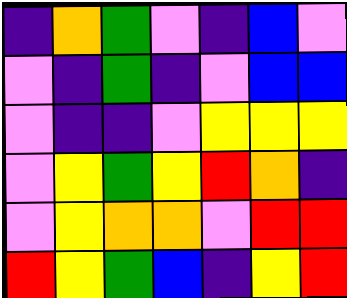[["indigo", "orange", "green", "violet", "indigo", "blue", "violet"], ["violet", "indigo", "green", "indigo", "violet", "blue", "blue"], ["violet", "indigo", "indigo", "violet", "yellow", "yellow", "yellow"], ["violet", "yellow", "green", "yellow", "red", "orange", "indigo"], ["violet", "yellow", "orange", "orange", "violet", "red", "red"], ["red", "yellow", "green", "blue", "indigo", "yellow", "red"]]